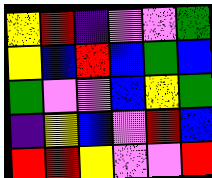[["yellow", "red", "indigo", "violet", "violet", "green"], ["yellow", "blue", "red", "blue", "green", "blue"], ["green", "violet", "violet", "blue", "yellow", "green"], ["indigo", "yellow", "blue", "violet", "red", "blue"], ["red", "red", "yellow", "violet", "violet", "red"]]